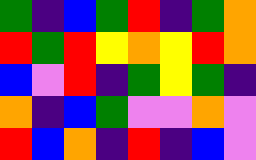[["green", "indigo", "blue", "green", "red", "indigo", "green", "orange"], ["red", "green", "red", "yellow", "orange", "yellow", "red", "orange"], ["blue", "violet", "red", "indigo", "green", "yellow", "green", "indigo"], ["orange", "indigo", "blue", "green", "violet", "violet", "orange", "violet"], ["red", "blue", "orange", "indigo", "red", "indigo", "blue", "violet"]]